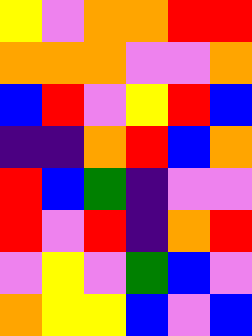[["yellow", "violet", "orange", "orange", "red", "red"], ["orange", "orange", "orange", "violet", "violet", "orange"], ["blue", "red", "violet", "yellow", "red", "blue"], ["indigo", "indigo", "orange", "red", "blue", "orange"], ["red", "blue", "green", "indigo", "violet", "violet"], ["red", "violet", "red", "indigo", "orange", "red"], ["violet", "yellow", "violet", "green", "blue", "violet"], ["orange", "yellow", "yellow", "blue", "violet", "blue"]]